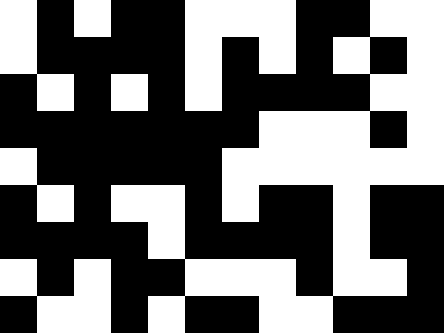[["white", "black", "white", "black", "black", "white", "white", "white", "black", "black", "white", "white"], ["white", "black", "black", "black", "black", "white", "black", "white", "black", "white", "black", "white"], ["black", "white", "black", "white", "black", "white", "black", "black", "black", "black", "white", "white"], ["black", "black", "black", "black", "black", "black", "black", "white", "white", "white", "black", "white"], ["white", "black", "black", "black", "black", "black", "white", "white", "white", "white", "white", "white"], ["black", "white", "black", "white", "white", "black", "white", "black", "black", "white", "black", "black"], ["black", "black", "black", "black", "white", "black", "black", "black", "black", "white", "black", "black"], ["white", "black", "white", "black", "black", "white", "white", "white", "black", "white", "white", "black"], ["black", "white", "white", "black", "white", "black", "black", "white", "white", "black", "black", "black"]]